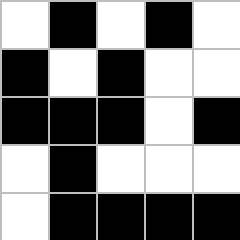[["white", "black", "white", "black", "white"], ["black", "white", "black", "white", "white"], ["black", "black", "black", "white", "black"], ["white", "black", "white", "white", "white"], ["white", "black", "black", "black", "black"]]